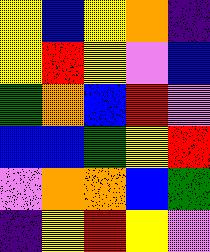[["yellow", "blue", "yellow", "orange", "indigo"], ["yellow", "red", "yellow", "violet", "blue"], ["green", "orange", "blue", "red", "violet"], ["blue", "blue", "green", "yellow", "red"], ["violet", "orange", "orange", "blue", "green"], ["indigo", "yellow", "red", "yellow", "violet"]]